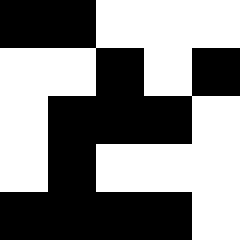[["black", "black", "white", "white", "white"], ["white", "white", "black", "white", "black"], ["white", "black", "black", "black", "white"], ["white", "black", "white", "white", "white"], ["black", "black", "black", "black", "white"]]